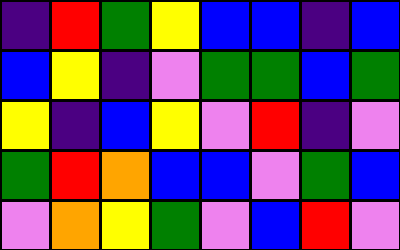[["indigo", "red", "green", "yellow", "blue", "blue", "indigo", "blue"], ["blue", "yellow", "indigo", "violet", "green", "green", "blue", "green"], ["yellow", "indigo", "blue", "yellow", "violet", "red", "indigo", "violet"], ["green", "red", "orange", "blue", "blue", "violet", "green", "blue"], ["violet", "orange", "yellow", "green", "violet", "blue", "red", "violet"]]